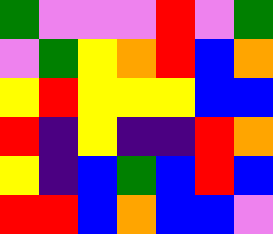[["green", "violet", "violet", "violet", "red", "violet", "green"], ["violet", "green", "yellow", "orange", "red", "blue", "orange"], ["yellow", "red", "yellow", "yellow", "yellow", "blue", "blue"], ["red", "indigo", "yellow", "indigo", "indigo", "red", "orange"], ["yellow", "indigo", "blue", "green", "blue", "red", "blue"], ["red", "red", "blue", "orange", "blue", "blue", "violet"]]